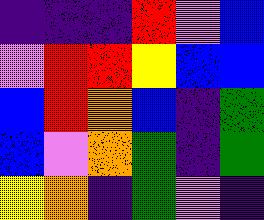[["indigo", "indigo", "indigo", "red", "violet", "blue"], ["violet", "red", "red", "yellow", "blue", "blue"], ["blue", "red", "orange", "blue", "indigo", "green"], ["blue", "violet", "orange", "green", "indigo", "green"], ["yellow", "orange", "indigo", "green", "violet", "indigo"]]